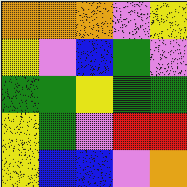[["orange", "orange", "orange", "violet", "yellow"], ["yellow", "violet", "blue", "green", "violet"], ["green", "green", "yellow", "green", "green"], ["yellow", "green", "violet", "red", "red"], ["yellow", "blue", "blue", "violet", "orange"]]